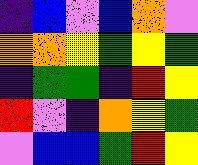[["indigo", "blue", "violet", "blue", "orange", "violet"], ["orange", "orange", "yellow", "green", "yellow", "green"], ["indigo", "green", "green", "indigo", "red", "yellow"], ["red", "violet", "indigo", "orange", "yellow", "green"], ["violet", "blue", "blue", "green", "red", "yellow"]]